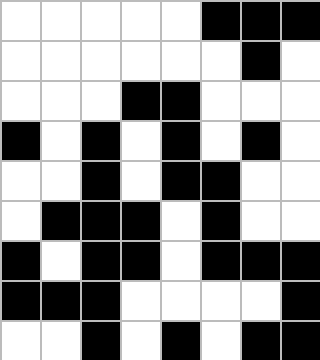[["white", "white", "white", "white", "white", "black", "black", "black"], ["white", "white", "white", "white", "white", "white", "black", "white"], ["white", "white", "white", "black", "black", "white", "white", "white"], ["black", "white", "black", "white", "black", "white", "black", "white"], ["white", "white", "black", "white", "black", "black", "white", "white"], ["white", "black", "black", "black", "white", "black", "white", "white"], ["black", "white", "black", "black", "white", "black", "black", "black"], ["black", "black", "black", "white", "white", "white", "white", "black"], ["white", "white", "black", "white", "black", "white", "black", "black"]]